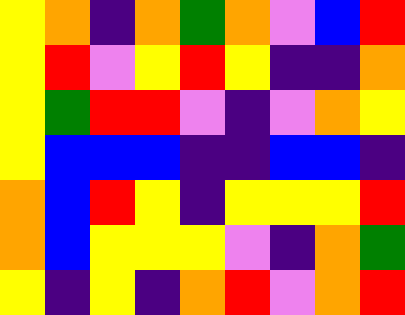[["yellow", "orange", "indigo", "orange", "green", "orange", "violet", "blue", "red"], ["yellow", "red", "violet", "yellow", "red", "yellow", "indigo", "indigo", "orange"], ["yellow", "green", "red", "red", "violet", "indigo", "violet", "orange", "yellow"], ["yellow", "blue", "blue", "blue", "indigo", "indigo", "blue", "blue", "indigo"], ["orange", "blue", "red", "yellow", "indigo", "yellow", "yellow", "yellow", "red"], ["orange", "blue", "yellow", "yellow", "yellow", "violet", "indigo", "orange", "green"], ["yellow", "indigo", "yellow", "indigo", "orange", "red", "violet", "orange", "red"]]